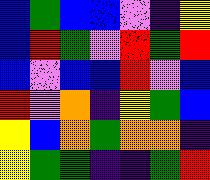[["blue", "green", "blue", "blue", "violet", "indigo", "yellow"], ["blue", "red", "green", "violet", "red", "green", "red"], ["blue", "violet", "blue", "blue", "red", "violet", "blue"], ["red", "violet", "orange", "indigo", "yellow", "green", "blue"], ["yellow", "blue", "orange", "green", "orange", "orange", "indigo"], ["yellow", "green", "green", "indigo", "indigo", "green", "red"]]